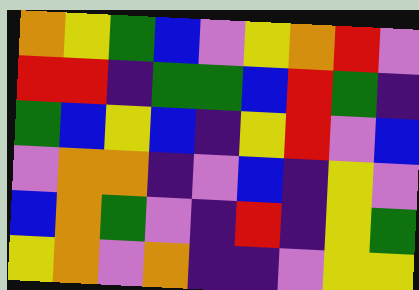[["orange", "yellow", "green", "blue", "violet", "yellow", "orange", "red", "violet"], ["red", "red", "indigo", "green", "green", "blue", "red", "green", "indigo"], ["green", "blue", "yellow", "blue", "indigo", "yellow", "red", "violet", "blue"], ["violet", "orange", "orange", "indigo", "violet", "blue", "indigo", "yellow", "violet"], ["blue", "orange", "green", "violet", "indigo", "red", "indigo", "yellow", "green"], ["yellow", "orange", "violet", "orange", "indigo", "indigo", "violet", "yellow", "yellow"]]